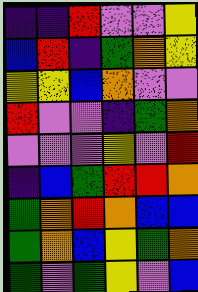[["indigo", "indigo", "red", "violet", "violet", "yellow"], ["blue", "red", "indigo", "green", "orange", "yellow"], ["yellow", "yellow", "blue", "orange", "violet", "violet"], ["red", "violet", "violet", "indigo", "green", "orange"], ["violet", "violet", "violet", "yellow", "violet", "red"], ["indigo", "blue", "green", "red", "red", "orange"], ["green", "orange", "red", "orange", "blue", "blue"], ["green", "orange", "blue", "yellow", "green", "orange"], ["green", "violet", "green", "yellow", "violet", "blue"]]